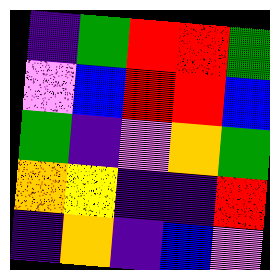[["indigo", "green", "red", "red", "green"], ["violet", "blue", "red", "red", "blue"], ["green", "indigo", "violet", "orange", "green"], ["orange", "yellow", "indigo", "indigo", "red"], ["indigo", "orange", "indigo", "blue", "violet"]]